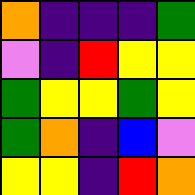[["orange", "indigo", "indigo", "indigo", "green"], ["violet", "indigo", "red", "yellow", "yellow"], ["green", "yellow", "yellow", "green", "yellow"], ["green", "orange", "indigo", "blue", "violet"], ["yellow", "yellow", "indigo", "red", "orange"]]